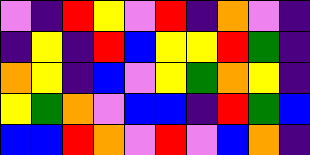[["violet", "indigo", "red", "yellow", "violet", "red", "indigo", "orange", "violet", "indigo"], ["indigo", "yellow", "indigo", "red", "blue", "yellow", "yellow", "red", "green", "indigo"], ["orange", "yellow", "indigo", "blue", "violet", "yellow", "green", "orange", "yellow", "indigo"], ["yellow", "green", "orange", "violet", "blue", "blue", "indigo", "red", "green", "blue"], ["blue", "blue", "red", "orange", "violet", "red", "violet", "blue", "orange", "indigo"]]